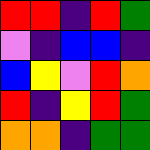[["red", "red", "indigo", "red", "green"], ["violet", "indigo", "blue", "blue", "indigo"], ["blue", "yellow", "violet", "red", "orange"], ["red", "indigo", "yellow", "red", "green"], ["orange", "orange", "indigo", "green", "green"]]